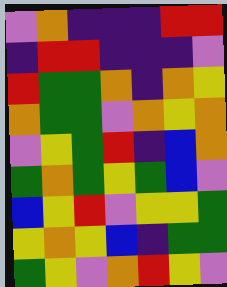[["violet", "orange", "indigo", "indigo", "indigo", "red", "red"], ["indigo", "red", "red", "indigo", "indigo", "indigo", "violet"], ["red", "green", "green", "orange", "indigo", "orange", "yellow"], ["orange", "green", "green", "violet", "orange", "yellow", "orange"], ["violet", "yellow", "green", "red", "indigo", "blue", "orange"], ["green", "orange", "green", "yellow", "green", "blue", "violet"], ["blue", "yellow", "red", "violet", "yellow", "yellow", "green"], ["yellow", "orange", "yellow", "blue", "indigo", "green", "green"], ["green", "yellow", "violet", "orange", "red", "yellow", "violet"]]